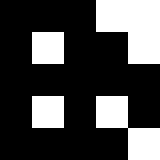[["black", "black", "black", "white", "white"], ["black", "white", "black", "black", "white"], ["black", "black", "black", "black", "black"], ["black", "white", "black", "white", "black"], ["black", "black", "black", "black", "white"]]